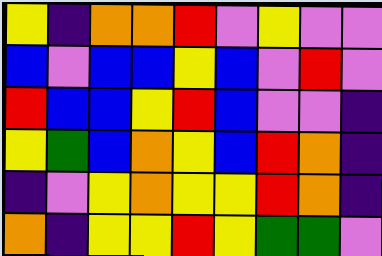[["yellow", "indigo", "orange", "orange", "red", "violet", "yellow", "violet", "violet"], ["blue", "violet", "blue", "blue", "yellow", "blue", "violet", "red", "violet"], ["red", "blue", "blue", "yellow", "red", "blue", "violet", "violet", "indigo"], ["yellow", "green", "blue", "orange", "yellow", "blue", "red", "orange", "indigo"], ["indigo", "violet", "yellow", "orange", "yellow", "yellow", "red", "orange", "indigo"], ["orange", "indigo", "yellow", "yellow", "red", "yellow", "green", "green", "violet"]]